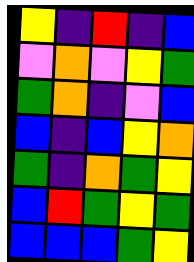[["yellow", "indigo", "red", "indigo", "blue"], ["violet", "orange", "violet", "yellow", "green"], ["green", "orange", "indigo", "violet", "blue"], ["blue", "indigo", "blue", "yellow", "orange"], ["green", "indigo", "orange", "green", "yellow"], ["blue", "red", "green", "yellow", "green"], ["blue", "blue", "blue", "green", "yellow"]]